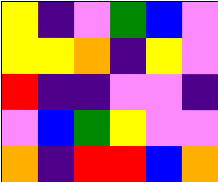[["yellow", "indigo", "violet", "green", "blue", "violet"], ["yellow", "yellow", "orange", "indigo", "yellow", "violet"], ["red", "indigo", "indigo", "violet", "violet", "indigo"], ["violet", "blue", "green", "yellow", "violet", "violet"], ["orange", "indigo", "red", "red", "blue", "orange"]]